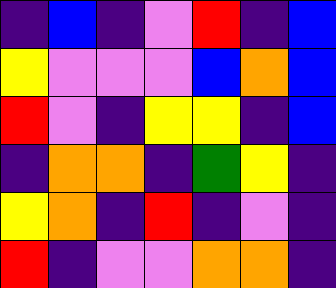[["indigo", "blue", "indigo", "violet", "red", "indigo", "blue"], ["yellow", "violet", "violet", "violet", "blue", "orange", "blue"], ["red", "violet", "indigo", "yellow", "yellow", "indigo", "blue"], ["indigo", "orange", "orange", "indigo", "green", "yellow", "indigo"], ["yellow", "orange", "indigo", "red", "indigo", "violet", "indigo"], ["red", "indigo", "violet", "violet", "orange", "orange", "indigo"]]